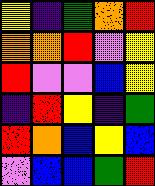[["yellow", "indigo", "green", "orange", "red"], ["orange", "orange", "red", "violet", "yellow"], ["red", "violet", "violet", "blue", "yellow"], ["indigo", "red", "yellow", "indigo", "green"], ["red", "orange", "blue", "yellow", "blue"], ["violet", "blue", "blue", "green", "red"]]